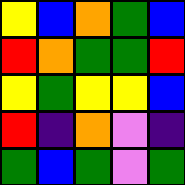[["yellow", "blue", "orange", "green", "blue"], ["red", "orange", "green", "green", "red"], ["yellow", "green", "yellow", "yellow", "blue"], ["red", "indigo", "orange", "violet", "indigo"], ["green", "blue", "green", "violet", "green"]]